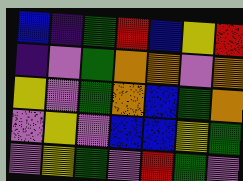[["blue", "indigo", "green", "red", "blue", "yellow", "red"], ["indigo", "violet", "green", "orange", "orange", "violet", "orange"], ["yellow", "violet", "green", "orange", "blue", "green", "orange"], ["violet", "yellow", "violet", "blue", "blue", "yellow", "green"], ["violet", "yellow", "green", "violet", "red", "green", "violet"]]